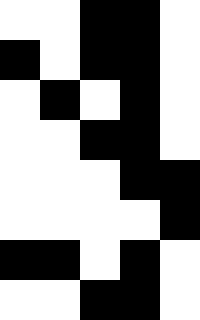[["white", "white", "black", "black", "white"], ["black", "white", "black", "black", "white"], ["white", "black", "white", "black", "white"], ["white", "white", "black", "black", "white"], ["white", "white", "white", "black", "black"], ["white", "white", "white", "white", "black"], ["black", "black", "white", "black", "white"], ["white", "white", "black", "black", "white"]]